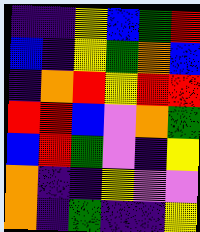[["indigo", "indigo", "yellow", "blue", "green", "red"], ["blue", "indigo", "yellow", "green", "orange", "blue"], ["indigo", "orange", "red", "yellow", "red", "red"], ["red", "red", "blue", "violet", "orange", "green"], ["blue", "red", "green", "violet", "indigo", "yellow"], ["orange", "indigo", "indigo", "yellow", "violet", "violet"], ["orange", "indigo", "green", "indigo", "indigo", "yellow"]]